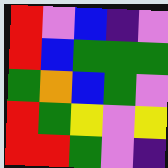[["red", "violet", "blue", "indigo", "violet"], ["red", "blue", "green", "green", "green"], ["green", "orange", "blue", "green", "violet"], ["red", "green", "yellow", "violet", "yellow"], ["red", "red", "green", "violet", "indigo"]]